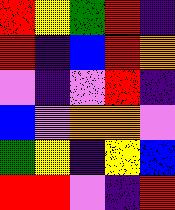[["red", "yellow", "green", "red", "indigo"], ["red", "indigo", "blue", "red", "orange"], ["violet", "indigo", "violet", "red", "indigo"], ["blue", "violet", "orange", "orange", "violet"], ["green", "yellow", "indigo", "yellow", "blue"], ["red", "red", "violet", "indigo", "red"]]